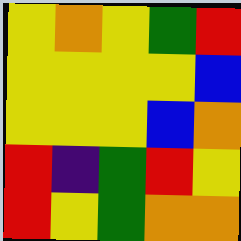[["yellow", "orange", "yellow", "green", "red"], ["yellow", "yellow", "yellow", "yellow", "blue"], ["yellow", "yellow", "yellow", "blue", "orange"], ["red", "indigo", "green", "red", "yellow"], ["red", "yellow", "green", "orange", "orange"]]